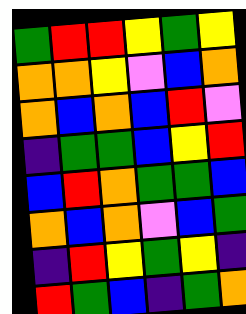[["green", "red", "red", "yellow", "green", "yellow"], ["orange", "orange", "yellow", "violet", "blue", "orange"], ["orange", "blue", "orange", "blue", "red", "violet"], ["indigo", "green", "green", "blue", "yellow", "red"], ["blue", "red", "orange", "green", "green", "blue"], ["orange", "blue", "orange", "violet", "blue", "green"], ["indigo", "red", "yellow", "green", "yellow", "indigo"], ["red", "green", "blue", "indigo", "green", "orange"]]